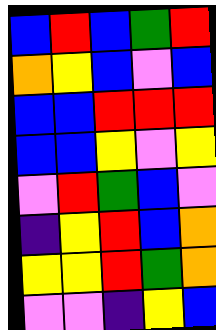[["blue", "red", "blue", "green", "red"], ["orange", "yellow", "blue", "violet", "blue"], ["blue", "blue", "red", "red", "red"], ["blue", "blue", "yellow", "violet", "yellow"], ["violet", "red", "green", "blue", "violet"], ["indigo", "yellow", "red", "blue", "orange"], ["yellow", "yellow", "red", "green", "orange"], ["violet", "violet", "indigo", "yellow", "blue"]]